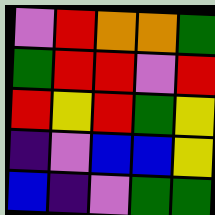[["violet", "red", "orange", "orange", "green"], ["green", "red", "red", "violet", "red"], ["red", "yellow", "red", "green", "yellow"], ["indigo", "violet", "blue", "blue", "yellow"], ["blue", "indigo", "violet", "green", "green"]]